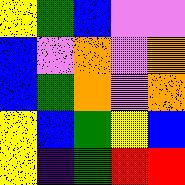[["yellow", "green", "blue", "violet", "violet"], ["blue", "violet", "orange", "violet", "orange"], ["blue", "green", "orange", "violet", "orange"], ["yellow", "blue", "green", "yellow", "blue"], ["yellow", "indigo", "green", "red", "red"]]